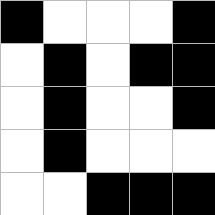[["black", "white", "white", "white", "black"], ["white", "black", "white", "black", "black"], ["white", "black", "white", "white", "black"], ["white", "black", "white", "white", "white"], ["white", "white", "black", "black", "black"]]